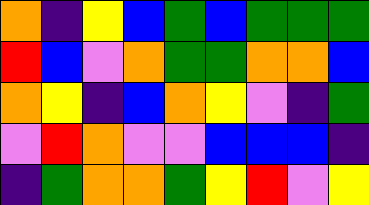[["orange", "indigo", "yellow", "blue", "green", "blue", "green", "green", "green"], ["red", "blue", "violet", "orange", "green", "green", "orange", "orange", "blue"], ["orange", "yellow", "indigo", "blue", "orange", "yellow", "violet", "indigo", "green"], ["violet", "red", "orange", "violet", "violet", "blue", "blue", "blue", "indigo"], ["indigo", "green", "orange", "orange", "green", "yellow", "red", "violet", "yellow"]]